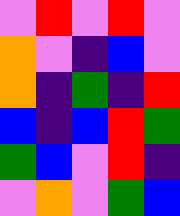[["violet", "red", "violet", "red", "violet"], ["orange", "violet", "indigo", "blue", "violet"], ["orange", "indigo", "green", "indigo", "red"], ["blue", "indigo", "blue", "red", "green"], ["green", "blue", "violet", "red", "indigo"], ["violet", "orange", "violet", "green", "blue"]]